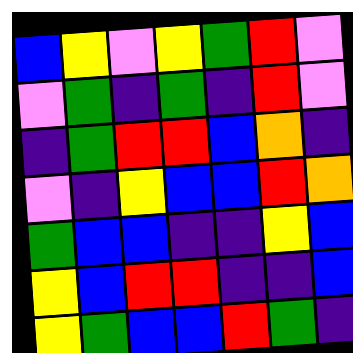[["blue", "yellow", "violet", "yellow", "green", "red", "violet"], ["violet", "green", "indigo", "green", "indigo", "red", "violet"], ["indigo", "green", "red", "red", "blue", "orange", "indigo"], ["violet", "indigo", "yellow", "blue", "blue", "red", "orange"], ["green", "blue", "blue", "indigo", "indigo", "yellow", "blue"], ["yellow", "blue", "red", "red", "indigo", "indigo", "blue"], ["yellow", "green", "blue", "blue", "red", "green", "indigo"]]